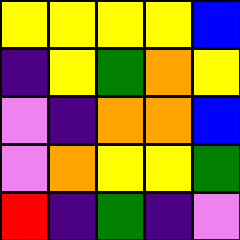[["yellow", "yellow", "yellow", "yellow", "blue"], ["indigo", "yellow", "green", "orange", "yellow"], ["violet", "indigo", "orange", "orange", "blue"], ["violet", "orange", "yellow", "yellow", "green"], ["red", "indigo", "green", "indigo", "violet"]]